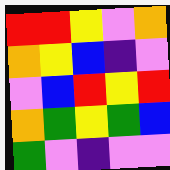[["red", "red", "yellow", "violet", "orange"], ["orange", "yellow", "blue", "indigo", "violet"], ["violet", "blue", "red", "yellow", "red"], ["orange", "green", "yellow", "green", "blue"], ["green", "violet", "indigo", "violet", "violet"]]